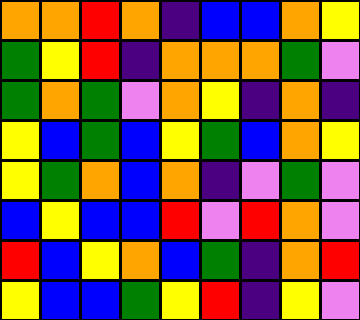[["orange", "orange", "red", "orange", "indigo", "blue", "blue", "orange", "yellow"], ["green", "yellow", "red", "indigo", "orange", "orange", "orange", "green", "violet"], ["green", "orange", "green", "violet", "orange", "yellow", "indigo", "orange", "indigo"], ["yellow", "blue", "green", "blue", "yellow", "green", "blue", "orange", "yellow"], ["yellow", "green", "orange", "blue", "orange", "indigo", "violet", "green", "violet"], ["blue", "yellow", "blue", "blue", "red", "violet", "red", "orange", "violet"], ["red", "blue", "yellow", "orange", "blue", "green", "indigo", "orange", "red"], ["yellow", "blue", "blue", "green", "yellow", "red", "indigo", "yellow", "violet"]]